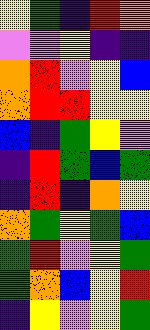[["yellow", "green", "indigo", "red", "orange"], ["violet", "violet", "yellow", "indigo", "indigo"], ["orange", "red", "violet", "yellow", "blue"], ["orange", "red", "red", "yellow", "yellow"], ["blue", "indigo", "green", "yellow", "violet"], ["indigo", "red", "green", "blue", "green"], ["indigo", "red", "indigo", "orange", "yellow"], ["orange", "green", "yellow", "green", "blue"], ["green", "red", "violet", "yellow", "green"], ["green", "orange", "blue", "yellow", "red"], ["indigo", "yellow", "violet", "yellow", "green"]]